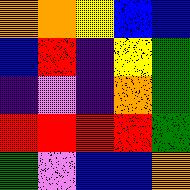[["orange", "orange", "yellow", "blue", "blue"], ["blue", "red", "indigo", "yellow", "green"], ["indigo", "violet", "indigo", "orange", "green"], ["red", "red", "red", "red", "green"], ["green", "violet", "blue", "blue", "orange"]]